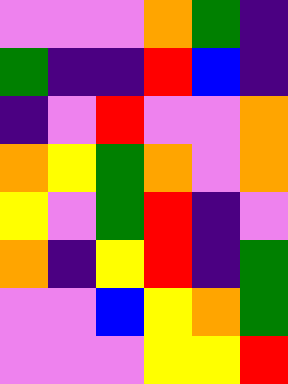[["violet", "violet", "violet", "orange", "green", "indigo"], ["green", "indigo", "indigo", "red", "blue", "indigo"], ["indigo", "violet", "red", "violet", "violet", "orange"], ["orange", "yellow", "green", "orange", "violet", "orange"], ["yellow", "violet", "green", "red", "indigo", "violet"], ["orange", "indigo", "yellow", "red", "indigo", "green"], ["violet", "violet", "blue", "yellow", "orange", "green"], ["violet", "violet", "violet", "yellow", "yellow", "red"]]